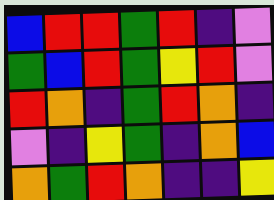[["blue", "red", "red", "green", "red", "indigo", "violet"], ["green", "blue", "red", "green", "yellow", "red", "violet"], ["red", "orange", "indigo", "green", "red", "orange", "indigo"], ["violet", "indigo", "yellow", "green", "indigo", "orange", "blue"], ["orange", "green", "red", "orange", "indigo", "indigo", "yellow"]]